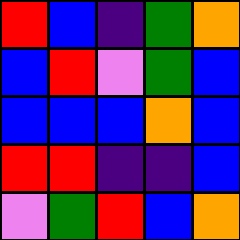[["red", "blue", "indigo", "green", "orange"], ["blue", "red", "violet", "green", "blue"], ["blue", "blue", "blue", "orange", "blue"], ["red", "red", "indigo", "indigo", "blue"], ["violet", "green", "red", "blue", "orange"]]